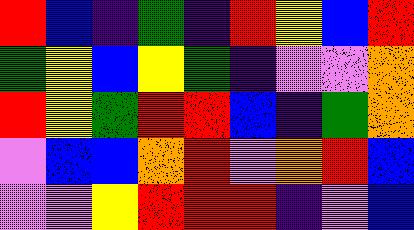[["red", "blue", "indigo", "green", "indigo", "red", "yellow", "blue", "red"], ["green", "yellow", "blue", "yellow", "green", "indigo", "violet", "violet", "orange"], ["red", "yellow", "green", "red", "red", "blue", "indigo", "green", "orange"], ["violet", "blue", "blue", "orange", "red", "violet", "orange", "red", "blue"], ["violet", "violet", "yellow", "red", "red", "red", "indigo", "violet", "blue"]]